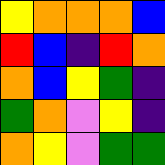[["yellow", "orange", "orange", "orange", "blue"], ["red", "blue", "indigo", "red", "orange"], ["orange", "blue", "yellow", "green", "indigo"], ["green", "orange", "violet", "yellow", "indigo"], ["orange", "yellow", "violet", "green", "green"]]